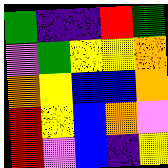[["green", "indigo", "indigo", "red", "green"], ["violet", "green", "yellow", "yellow", "orange"], ["orange", "yellow", "blue", "blue", "orange"], ["red", "yellow", "blue", "orange", "violet"], ["red", "violet", "blue", "indigo", "yellow"]]